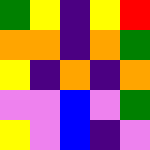[["green", "yellow", "indigo", "yellow", "red"], ["orange", "orange", "indigo", "orange", "green"], ["yellow", "indigo", "orange", "indigo", "orange"], ["violet", "violet", "blue", "violet", "green"], ["yellow", "violet", "blue", "indigo", "violet"]]